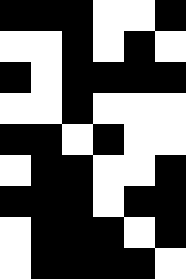[["black", "black", "black", "white", "white", "black"], ["white", "white", "black", "white", "black", "white"], ["black", "white", "black", "black", "black", "black"], ["white", "white", "black", "white", "white", "white"], ["black", "black", "white", "black", "white", "white"], ["white", "black", "black", "white", "white", "black"], ["black", "black", "black", "white", "black", "black"], ["white", "black", "black", "black", "white", "black"], ["white", "black", "black", "black", "black", "white"]]